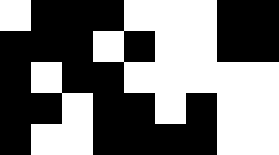[["white", "black", "black", "black", "white", "white", "white", "black", "black"], ["black", "black", "black", "white", "black", "white", "white", "black", "black"], ["black", "white", "black", "black", "white", "white", "white", "white", "white"], ["black", "black", "white", "black", "black", "white", "black", "white", "white"], ["black", "white", "white", "black", "black", "black", "black", "white", "white"]]